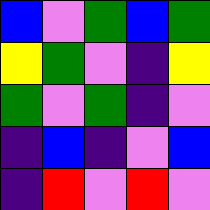[["blue", "violet", "green", "blue", "green"], ["yellow", "green", "violet", "indigo", "yellow"], ["green", "violet", "green", "indigo", "violet"], ["indigo", "blue", "indigo", "violet", "blue"], ["indigo", "red", "violet", "red", "violet"]]